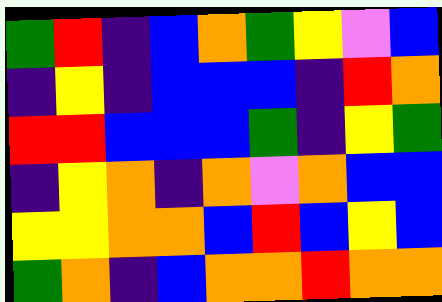[["green", "red", "indigo", "blue", "orange", "green", "yellow", "violet", "blue"], ["indigo", "yellow", "indigo", "blue", "blue", "blue", "indigo", "red", "orange"], ["red", "red", "blue", "blue", "blue", "green", "indigo", "yellow", "green"], ["indigo", "yellow", "orange", "indigo", "orange", "violet", "orange", "blue", "blue"], ["yellow", "yellow", "orange", "orange", "blue", "red", "blue", "yellow", "blue"], ["green", "orange", "indigo", "blue", "orange", "orange", "red", "orange", "orange"]]